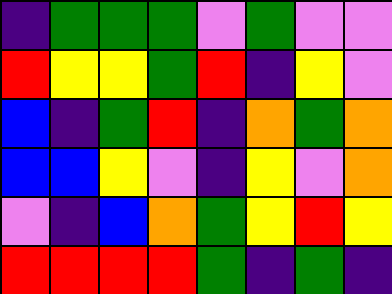[["indigo", "green", "green", "green", "violet", "green", "violet", "violet"], ["red", "yellow", "yellow", "green", "red", "indigo", "yellow", "violet"], ["blue", "indigo", "green", "red", "indigo", "orange", "green", "orange"], ["blue", "blue", "yellow", "violet", "indigo", "yellow", "violet", "orange"], ["violet", "indigo", "blue", "orange", "green", "yellow", "red", "yellow"], ["red", "red", "red", "red", "green", "indigo", "green", "indigo"]]